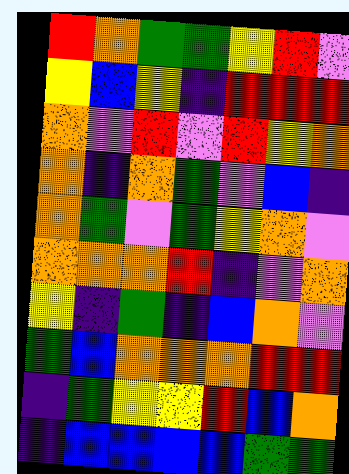[["red", "orange", "green", "green", "yellow", "red", "violet"], ["yellow", "blue", "yellow", "indigo", "red", "red", "red"], ["orange", "violet", "red", "violet", "red", "yellow", "orange"], ["orange", "indigo", "orange", "green", "violet", "blue", "indigo"], ["orange", "green", "violet", "green", "yellow", "orange", "violet"], ["orange", "orange", "orange", "red", "indigo", "violet", "orange"], ["yellow", "indigo", "green", "indigo", "blue", "orange", "violet"], ["green", "blue", "orange", "orange", "orange", "red", "red"], ["indigo", "green", "yellow", "yellow", "red", "blue", "orange"], ["indigo", "blue", "blue", "blue", "blue", "green", "green"]]